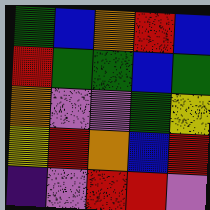[["green", "blue", "orange", "red", "blue"], ["red", "green", "green", "blue", "green"], ["orange", "violet", "violet", "green", "yellow"], ["yellow", "red", "orange", "blue", "red"], ["indigo", "violet", "red", "red", "violet"]]